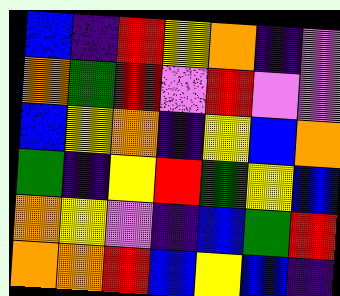[["blue", "indigo", "red", "yellow", "orange", "indigo", "violet"], ["orange", "green", "red", "violet", "red", "violet", "violet"], ["blue", "yellow", "orange", "indigo", "yellow", "blue", "orange"], ["green", "indigo", "yellow", "red", "green", "yellow", "blue"], ["orange", "yellow", "violet", "indigo", "blue", "green", "red"], ["orange", "orange", "red", "blue", "yellow", "blue", "indigo"]]